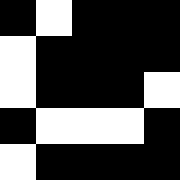[["black", "white", "black", "black", "black"], ["white", "black", "black", "black", "black"], ["white", "black", "black", "black", "white"], ["black", "white", "white", "white", "black"], ["white", "black", "black", "black", "black"]]